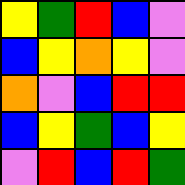[["yellow", "green", "red", "blue", "violet"], ["blue", "yellow", "orange", "yellow", "violet"], ["orange", "violet", "blue", "red", "red"], ["blue", "yellow", "green", "blue", "yellow"], ["violet", "red", "blue", "red", "green"]]